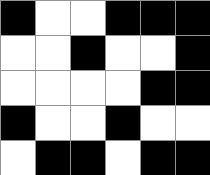[["black", "white", "white", "black", "black", "black"], ["white", "white", "black", "white", "white", "black"], ["white", "white", "white", "white", "black", "black"], ["black", "white", "white", "black", "white", "white"], ["white", "black", "black", "white", "black", "black"]]